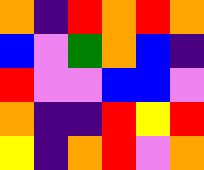[["orange", "indigo", "red", "orange", "red", "orange"], ["blue", "violet", "green", "orange", "blue", "indigo"], ["red", "violet", "violet", "blue", "blue", "violet"], ["orange", "indigo", "indigo", "red", "yellow", "red"], ["yellow", "indigo", "orange", "red", "violet", "orange"]]